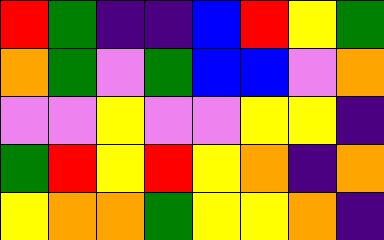[["red", "green", "indigo", "indigo", "blue", "red", "yellow", "green"], ["orange", "green", "violet", "green", "blue", "blue", "violet", "orange"], ["violet", "violet", "yellow", "violet", "violet", "yellow", "yellow", "indigo"], ["green", "red", "yellow", "red", "yellow", "orange", "indigo", "orange"], ["yellow", "orange", "orange", "green", "yellow", "yellow", "orange", "indigo"]]